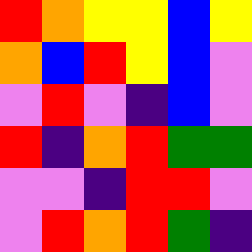[["red", "orange", "yellow", "yellow", "blue", "yellow"], ["orange", "blue", "red", "yellow", "blue", "violet"], ["violet", "red", "violet", "indigo", "blue", "violet"], ["red", "indigo", "orange", "red", "green", "green"], ["violet", "violet", "indigo", "red", "red", "violet"], ["violet", "red", "orange", "red", "green", "indigo"]]